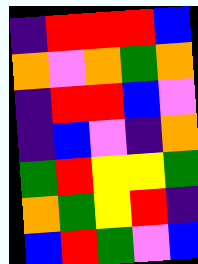[["indigo", "red", "red", "red", "blue"], ["orange", "violet", "orange", "green", "orange"], ["indigo", "red", "red", "blue", "violet"], ["indigo", "blue", "violet", "indigo", "orange"], ["green", "red", "yellow", "yellow", "green"], ["orange", "green", "yellow", "red", "indigo"], ["blue", "red", "green", "violet", "blue"]]